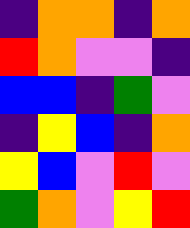[["indigo", "orange", "orange", "indigo", "orange"], ["red", "orange", "violet", "violet", "indigo"], ["blue", "blue", "indigo", "green", "violet"], ["indigo", "yellow", "blue", "indigo", "orange"], ["yellow", "blue", "violet", "red", "violet"], ["green", "orange", "violet", "yellow", "red"]]